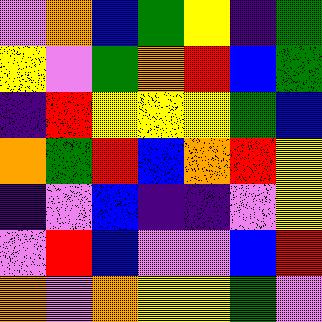[["violet", "orange", "blue", "green", "yellow", "indigo", "green"], ["yellow", "violet", "green", "orange", "red", "blue", "green"], ["indigo", "red", "yellow", "yellow", "yellow", "green", "blue"], ["orange", "green", "red", "blue", "orange", "red", "yellow"], ["indigo", "violet", "blue", "indigo", "indigo", "violet", "yellow"], ["violet", "red", "blue", "violet", "violet", "blue", "red"], ["orange", "violet", "orange", "yellow", "yellow", "green", "violet"]]